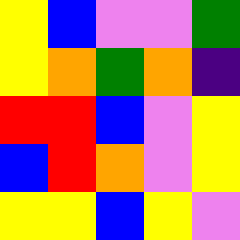[["yellow", "blue", "violet", "violet", "green"], ["yellow", "orange", "green", "orange", "indigo"], ["red", "red", "blue", "violet", "yellow"], ["blue", "red", "orange", "violet", "yellow"], ["yellow", "yellow", "blue", "yellow", "violet"]]